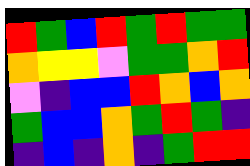[["red", "green", "blue", "red", "green", "red", "green", "green"], ["orange", "yellow", "yellow", "violet", "green", "green", "orange", "red"], ["violet", "indigo", "blue", "blue", "red", "orange", "blue", "orange"], ["green", "blue", "blue", "orange", "green", "red", "green", "indigo"], ["indigo", "blue", "indigo", "orange", "indigo", "green", "red", "red"]]